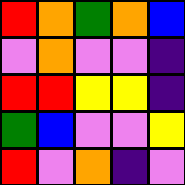[["red", "orange", "green", "orange", "blue"], ["violet", "orange", "violet", "violet", "indigo"], ["red", "red", "yellow", "yellow", "indigo"], ["green", "blue", "violet", "violet", "yellow"], ["red", "violet", "orange", "indigo", "violet"]]